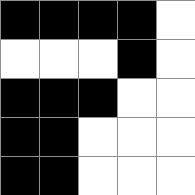[["black", "black", "black", "black", "white"], ["white", "white", "white", "black", "white"], ["black", "black", "black", "white", "white"], ["black", "black", "white", "white", "white"], ["black", "black", "white", "white", "white"]]